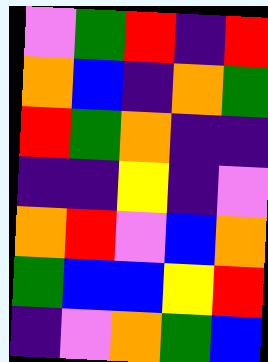[["violet", "green", "red", "indigo", "red"], ["orange", "blue", "indigo", "orange", "green"], ["red", "green", "orange", "indigo", "indigo"], ["indigo", "indigo", "yellow", "indigo", "violet"], ["orange", "red", "violet", "blue", "orange"], ["green", "blue", "blue", "yellow", "red"], ["indigo", "violet", "orange", "green", "blue"]]